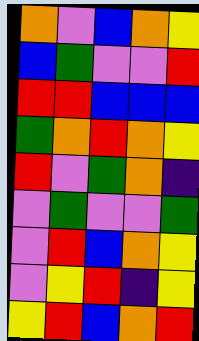[["orange", "violet", "blue", "orange", "yellow"], ["blue", "green", "violet", "violet", "red"], ["red", "red", "blue", "blue", "blue"], ["green", "orange", "red", "orange", "yellow"], ["red", "violet", "green", "orange", "indigo"], ["violet", "green", "violet", "violet", "green"], ["violet", "red", "blue", "orange", "yellow"], ["violet", "yellow", "red", "indigo", "yellow"], ["yellow", "red", "blue", "orange", "red"]]